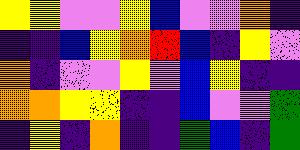[["yellow", "yellow", "violet", "violet", "yellow", "blue", "violet", "violet", "orange", "indigo"], ["indigo", "indigo", "blue", "yellow", "orange", "red", "blue", "indigo", "yellow", "violet"], ["orange", "indigo", "violet", "violet", "yellow", "violet", "blue", "yellow", "indigo", "indigo"], ["orange", "orange", "yellow", "yellow", "indigo", "indigo", "blue", "violet", "violet", "green"], ["indigo", "yellow", "indigo", "orange", "indigo", "indigo", "green", "blue", "indigo", "green"]]